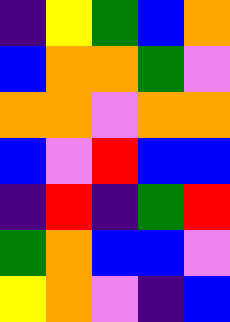[["indigo", "yellow", "green", "blue", "orange"], ["blue", "orange", "orange", "green", "violet"], ["orange", "orange", "violet", "orange", "orange"], ["blue", "violet", "red", "blue", "blue"], ["indigo", "red", "indigo", "green", "red"], ["green", "orange", "blue", "blue", "violet"], ["yellow", "orange", "violet", "indigo", "blue"]]